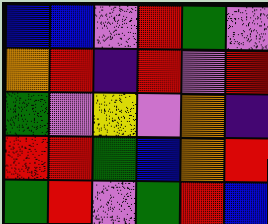[["blue", "blue", "violet", "red", "green", "violet"], ["orange", "red", "indigo", "red", "violet", "red"], ["green", "violet", "yellow", "violet", "orange", "indigo"], ["red", "red", "green", "blue", "orange", "red"], ["green", "red", "violet", "green", "red", "blue"]]